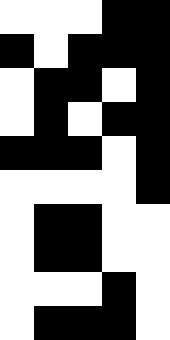[["white", "white", "white", "black", "black"], ["black", "white", "black", "black", "black"], ["white", "black", "black", "white", "black"], ["white", "black", "white", "black", "black"], ["black", "black", "black", "white", "black"], ["white", "white", "white", "white", "black"], ["white", "black", "black", "white", "white"], ["white", "black", "black", "white", "white"], ["white", "white", "white", "black", "white"], ["white", "black", "black", "black", "white"]]